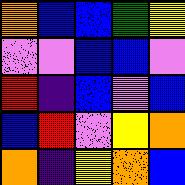[["orange", "blue", "blue", "green", "yellow"], ["violet", "violet", "blue", "blue", "violet"], ["red", "indigo", "blue", "violet", "blue"], ["blue", "red", "violet", "yellow", "orange"], ["orange", "indigo", "yellow", "orange", "blue"]]